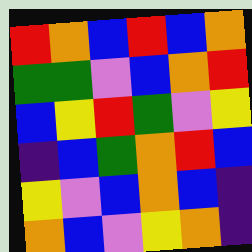[["red", "orange", "blue", "red", "blue", "orange"], ["green", "green", "violet", "blue", "orange", "red"], ["blue", "yellow", "red", "green", "violet", "yellow"], ["indigo", "blue", "green", "orange", "red", "blue"], ["yellow", "violet", "blue", "orange", "blue", "indigo"], ["orange", "blue", "violet", "yellow", "orange", "indigo"]]